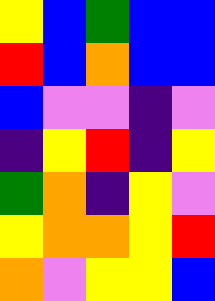[["yellow", "blue", "green", "blue", "blue"], ["red", "blue", "orange", "blue", "blue"], ["blue", "violet", "violet", "indigo", "violet"], ["indigo", "yellow", "red", "indigo", "yellow"], ["green", "orange", "indigo", "yellow", "violet"], ["yellow", "orange", "orange", "yellow", "red"], ["orange", "violet", "yellow", "yellow", "blue"]]